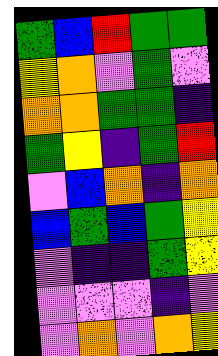[["green", "blue", "red", "green", "green"], ["yellow", "orange", "violet", "green", "violet"], ["orange", "orange", "green", "green", "indigo"], ["green", "yellow", "indigo", "green", "red"], ["violet", "blue", "orange", "indigo", "orange"], ["blue", "green", "blue", "green", "yellow"], ["violet", "indigo", "indigo", "green", "yellow"], ["violet", "violet", "violet", "indigo", "violet"], ["violet", "orange", "violet", "orange", "yellow"]]